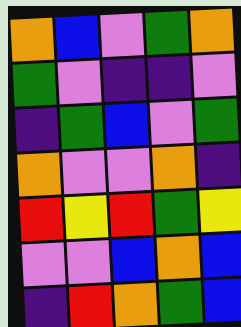[["orange", "blue", "violet", "green", "orange"], ["green", "violet", "indigo", "indigo", "violet"], ["indigo", "green", "blue", "violet", "green"], ["orange", "violet", "violet", "orange", "indigo"], ["red", "yellow", "red", "green", "yellow"], ["violet", "violet", "blue", "orange", "blue"], ["indigo", "red", "orange", "green", "blue"]]